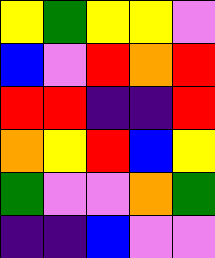[["yellow", "green", "yellow", "yellow", "violet"], ["blue", "violet", "red", "orange", "red"], ["red", "red", "indigo", "indigo", "red"], ["orange", "yellow", "red", "blue", "yellow"], ["green", "violet", "violet", "orange", "green"], ["indigo", "indigo", "blue", "violet", "violet"]]